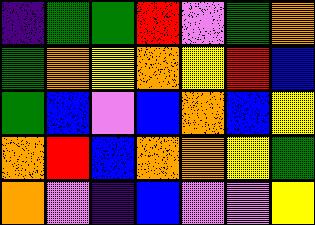[["indigo", "green", "green", "red", "violet", "green", "orange"], ["green", "orange", "yellow", "orange", "yellow", "red", "blue"], ["green", "blue", "violet", "blue", "orange", "blue", "yellow"], ["orange", "red", "blue", "orange", "orange", "yellow", "green"], ["orange", "violet", "indigo", "blue", "violet", "violet", "yellow"]]